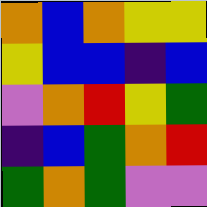[["orange", "blue", "orange", "yellow", "yellow"], ["yellow", "blue", "blue", "indigo", "blue"], ["violet", "orange", "red", "yellow", "green"], ["indigo", "blue", "green", "orange", "red"], ["green", "orange", "green", "violet", "violet"]]